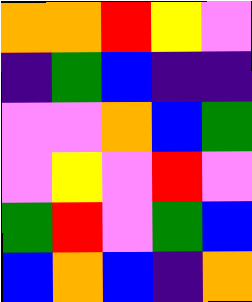[["orange", "orange", "red", "yellow", "violet"], ["indigo", "green", "blue", "indigo", "indigo"], ["violet", "violet", "orange", "blue", "green"], ["violet", "yellow", "violet", "red", "violet"], ["green", "red", "violet", "green", "blue"], ["blue", "orange", "blue", "indigo", "orange"]]